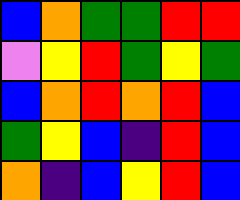[["blue", "orange", "green", "green", "red", "red"], ["violet", "yellow", "red", "green", "yellow", "green"], ["blue", "orange", "red", "orange", "red", "blue"], ["green", "yellow", "blue", "indigo", "red", "blue"], ["orange", "indigo", "blue", "yellow", "red", "blue"]]